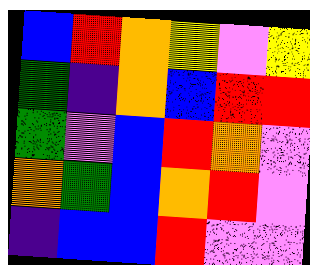[["blue", "red", "orange", "yellow", "violet", "yellow"], ["green", "indigo", "orange", "blue", "red", "red"], ["green", "violet", "blue", "red", "orange", "violet"], ["orange", "green", "blue", "orange", "red", "violet"], ["indigo", "blue", "blue", "red", "violet", "violet"]]